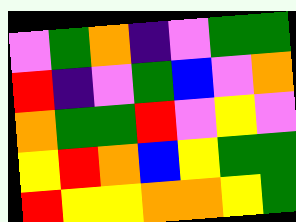[["violet", "green", "orange", "indigo", "violet", "green", "green"], ["red", "indigo", "violet", "green", "blue", "violet", "orange"], ["orange", "green", "green", "red", "violet", "yellow", "violet"], ["yellow", "red", "orange", "blue", "yellow", "green", "green"], ["red", "yellow", "yellow", "orange", "orange", "yellow", "green"]]